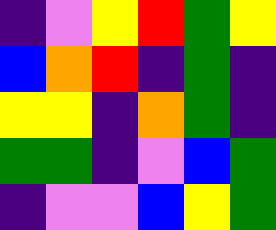[["indigo", "violet", "yellow", "red", "green", "yellow"], ["blue", "orange", "red", "indigo", "green", "indigo"], ["yellow", "yellow", "indigo", "orange", "green", "indigo"], ["green", "green", "indigo", "violet", "blue", "green"], ["indigo", "violet", "violet", "blue", "yellow", "green"]]